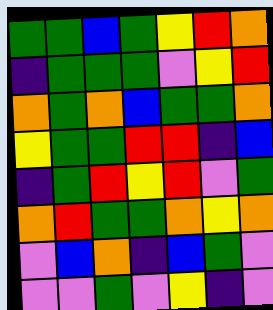[["green", "green", "blue", "green", "yellow", "red", "orange"], ["indigo", "green", "green", "green", "violet", "yellow", "red"], ["orange", "green", "orange", "blue", "green", "green", "orange"], ["yellow", "green", "green", "red", "red", "indigo", "blue"], ["indigo", "green", "red", "yellow", "red", "violet", "green"], ["orange", "red", "green", "green", "orange", "yellow", "orange"], ["violet", "blue", "orange", "indigo", "blue", "green", "violet"], ["violet", "violet", "green", "violet", "yellow", "indigo", "violet"]]